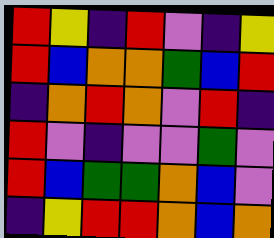[["red", "yellow", "indigo", "red", "violet", "indigo", "yellow"], ["red", "blue", "orange", "orange", "green", "blue", "red"], ["indigo", "orange", "red", "orange", "violet", "red", "indigo"], ["red", "violet", "indigo", "violet", "violet", "green", "violet"], ["red", "blue", "green", "green", "orange", "blue", "violet"], ["indigo", "yellow", "red", "red", "orange", "blue", "orange"]]